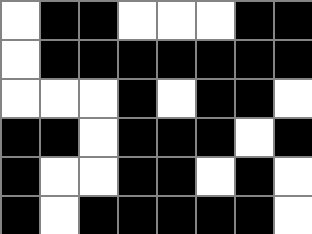[["white", "black", "black", "white", "white", "white", "black", "black"], ["white", "black", "black", "black", "black", "black", "black", "black"], ["white", "white", "white", "black", "white", "black", "black", "white"], ["black", "black", "white", "black", "black", "black", "white", "black"], ["black", "white", "white", "black", "black", "white", "black", "white"], ["black", "white", "black", "black", "black", "black", "black", "white"]]